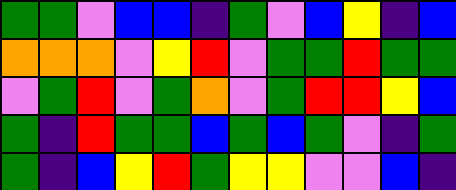[["green", "green", "violet", "blue", "blue", "indigo", "green", "violet", "blue", "yellow", "indigo", "blue"], ["orange", "orange", "orange", "violet", "yellow", "red", "violet", "green", "green", "red", "green", "green"], ["violet", "green", "red", "violet", "green", "orange", "violet", "green", "red", "red", "yellow", "blue"], ["green", "indigo", "red", "green", "green", "blue", "green", "blue", "green", "violet", "indigo", "green"], ["green", "indigo", "blue", "yellow", "red", "green", "yellow", "yellow", "violet", "violet", "blue", "indigo"]]